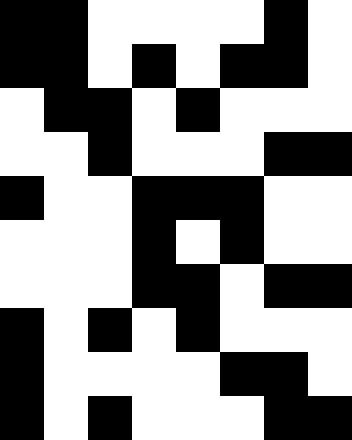[["black", "black", "white", "white", "white", "white", "black", "white"], ["black", "black", "white", "black", "white", "black", "black", "white"], ["white", "black", "black", "white", "black", "white", "white", "white"], ["white", "white", "black", "white", "white", "white", "black", "black"], ["black", "white", "white", "black", "black", "black", "white", "white"], ["white", "white", "white", "black", "white", "black", "white", "white"], ["white", "white", "white", "black", "black", "white", "black", "black"], ["black", "white", "black", "white", "black", "white", "white", "white"], ["black", "white", "white", "white", "white", "black", "black", "white"], ["black", "white", "black", "white", "white", "white", "black", "black"]]